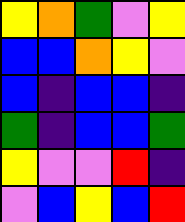[["yellow", "orange", "green", "violet", "yellow"], ["blue", "blue", "orange", "yellow", "violet"], ["blue", "indigo", "blue", "blue", "indigo"], ["green", "indigo", "blue", "blue", "green"], ["yellow", "violet", "violet", "red", "indigo"], ["violet", "blue", "yellow", "blue", "red"]]